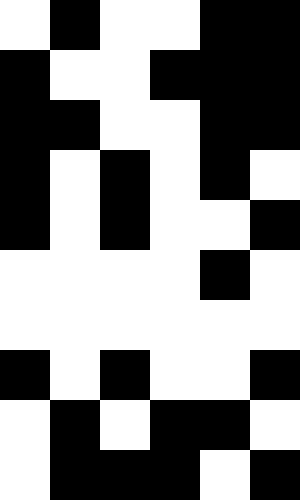[["white", "black", "white", "white", "black", "black"], ["black", "white", "white", "black", "black", "black"], ["black", "black", "white", "white", "black", "black"], ["black", "white", "black", "white", "black", "white"], ["black", "white", "black", "white", "white", "black"], ["white", "white", "white", "white", "black", "white"], ["white", "white", "white", "white", "white", "white"], ["black", "white", "black", "white", "white", "black"], ["white", "black", "white", "black", "black", "white"], ["white", "black", "black", "black", "white", "black"]]